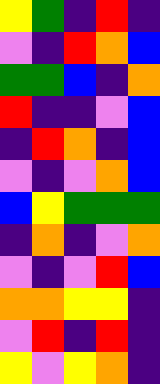[["yellow", "green", "indigo", "red", "indigo"], ["violet", "indigo", "red", "orange", "blue"], ["green", "green", "blue", "indigo", "orange"], ["red", "indigo", "indigo", "violet", "blue"], ["indigo", "red", "orange", "indigo", "blue"], ["violet", "indigo", "violet", "orange", "blue"], ["blue", "yellow", "green", "green", "green"], ["indigo", "orange", "indigo", "violet", "orange"], ["violet", "indigo", "violet", "red", "blue"], ["orange", "orange", "yellow", "yellow", "indigo"], ["violet", "red", "indigo", "red", "indigo"], ["yellow", "violet", "yellow", "orange", "indigo"]]